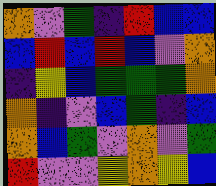[["orange", "violet", "green", "indigo", "red", "blue", "blue"], ["blue", "red", "blue", "red", "blue", "violet", "orange"], ["indigo", "yellow", "blue", "green", "green", "green", "orange"], ["orange", "indigo", "violet", "blue", "green", "indigo", "blue"], ["orange", "blue", "green", "violet", "orange", "violet", "green"], ["red", "violet", "violet", "yellow", "orange", "yellow", "blue"]]